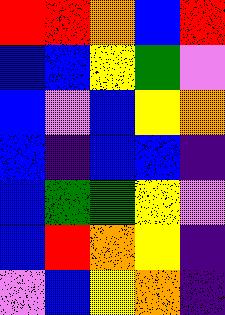[["red", "red", "orange", "blue", "red"], ["blue", "blue", "yellow", "green", "violet"], ["blue", "violet", "blue", "yellow", "orange"], ["blue", "indigo", "blue", "blue", "indigo"], ["blue", "green", "green", "yellow", "violet"], ["blue", "red", "orange", "yellow", "indigo"], ["violet", "blue", "yellow", "orange", "indigo"]]